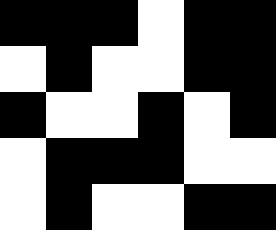[["black", "black", "black", "white", "black", "black"], ["white", "black", "white", "white", "black", "black"], ["black", "white", "white", "black", "white", "black"], ["white", "black", "black", "black", "white", "white"], ["white", "black", "white", "white", "black", "black"]]